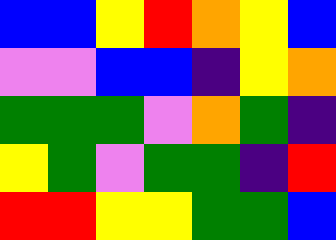[["blue", "blue", "yellow", "red", "orange", "yellow", "blue"], ["violet", "violet", "blue", "blue", "indigo", "yellow", "orange"], ["green", "green", "green", "violet", "orange", "green", "indigo"], ["yellow", "green", "violet", "green", "green", "indigo", "red"], ["red", "red", "yellow", "yellow", "green", "green", "blue"]]